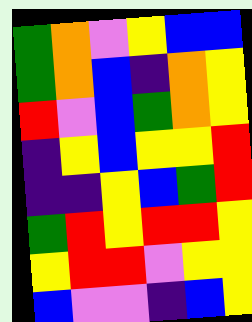[["green", "orange", "violet", "yellow", "blue", "blue"], ["green", "orange", "blue", "indigo", "orange", "yellow"], ["red", "violet", "blue", "green", "orange", "yellow"], ["indigo", "yellow", "blue", "yellow", "yellow", "red"], ["indigo", "indigo", "yellow", "blue", "green", "red"], ["green", "red", "yellow", "red", "red", "yellow"], ["yellow", "red", "red", "violet", "yellow", "yellow"], ["blue", "violet", "violet", "indigo", "blue", "yellow"]]